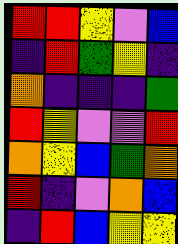[["red", "red", "yellow", "violet", "blue"], ["indigo", "red", "green", "yellow", "indigo"], ["orange", "indigo", "indigo", "indigo", "green"], ["red", "yellow", "violet", "violet", "red"], ["orange", "yellow", "blue", "green", "orange"], ["red", "indigo", "violet", "orange", "blue"], ["indigo", "red", "blue", "yellow", "yellow"]]